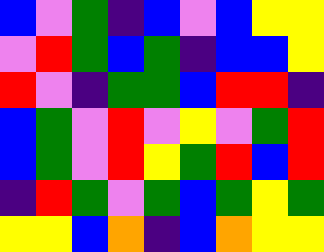[["blue", "violet", "green", "indigo", "blue", "violet", "blue", "yellow", "yellow"], ["violet", "red", "green", "blue", "green", "indigo", "blue", "blue", "yellow"], ["red", "violet", "indigo", "green", "green", "blue", "red", "red", "indigo"], ["blue", "green", "violet", "red", "violet", "yellow", "violet", "green", "red"], ["blue", "green", "violet", "red", "yellow", "green", "red", "blue", "red"], ["indigo", "red", "green", "violet", "green", "blue", "green", "yellow", "green"], ["yellow", "yellow", "blue", "orange", "indigo", "blue", "orange", "yellow", "yellow"]]